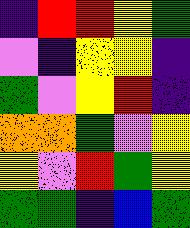[["indigo", "red", "red", "yellow", "green"], ["violet", "indigo", "yellow", "yellow", "indigo"], ["green", "violet", "yellow", "red", "indigo"], ["orange", "orange", "green", "violet", "yellow"], ["yellow", "violet", "red", "green", "yellow"], ["green", "green", "indigo", "blue", "green"]]